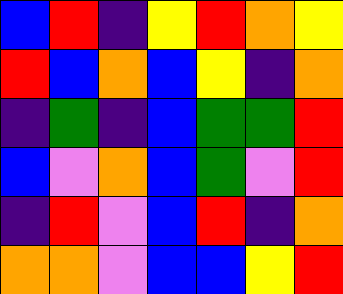[["blue", "red", "indigo", "yellow", "red", "orange", "yellow"], ["red", "blue", "orange", "blue", "yellow", "indigo", "orange"], ["indigo", "green", "indigo", "blue", "green", "green", "red"], ["blue", "violet", "orange", "blue", "green", "violet", "red"], ["indigo", "red", "violet", "blue", "red", "indigo", "orange"], ["orange", "orange", "violet", "blue", "blue", "yellow", "red"]]